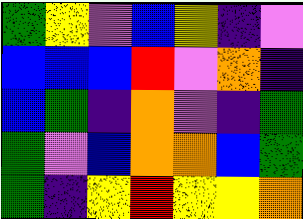[["green", "yellow", "violet", "blue", "yellow", "indigo", "violet"], ["blue", "blue", "blue", "red", "violet", "orange", "indigo"], ["blue", "green", "indigo", "orange", "violet", "indigo", "green"], ["green", "violet", "blue", "orange", "orange", "blue", "green"], ["green", "indigo", "yellow", "red", "yellow", "yellow", "orange"]]